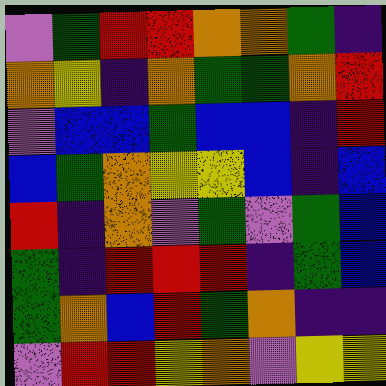[["violet", "green", "red", "red", "orange", "orange", "green", "indigo"], ["orange", "yellow", "indigo", "orange", "green", "green", "orange", "red"], ["violet", "blue", "blue", "green", "blue", "blue", "indigo", "red"], ["blue", "green", "orange", "yellow", "yellow", "blue", "indigo", "blue"], ["red", "indigo", "orange", "violet", "green", "violet", "green", "blue"], ["green", "indigo", "red", "red", "red", "indigo", "green", "blue"], ["green", "orange", "blue", "red", "green", "orange", "indigo", "indigo"], ["violet", "red", "red", "yellow", "orange", "violet", "yellow", "yellow"]]